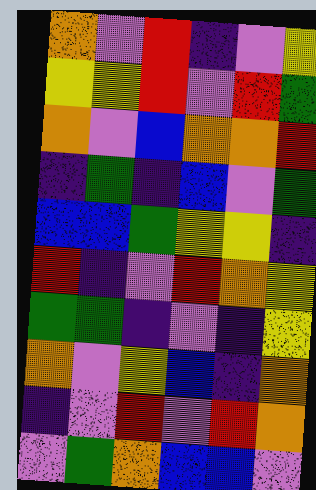[["orange", "violet", "red", "indigo", "violet", "yellow"], ["yellow", "yellow", "red", "violet", "red", "green"], ["orange", "violet", "blue", "orange", "orange", "red"], ["indigo", "green", "indigo", "blue", "violet", "green"], ["blue", "blue", "green", "yellow", "yellow", "indigo"], ["red", "indigo", "violet", "red", "orange", "yellow"], ["green", "green", "indigo", "violet", "indigo", "yellow"], ["orange", "violet", "yellow", "blue", "indigo", "orange"], ["indigo", "violet", "red", "violet", "red", "orange"], ["violet", "green", "orange", "blue", "blue", "violet"]]